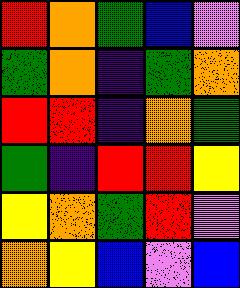[["red", "orange", "green", "blue", "violet"], ["green", "orange", "indigo", "green", "orange"], ["red", "red", "indigo", "orange", "green"], ["green", "indigo", "red", "red", "yellow"], ["yellow", "orange", "green", "red", "violet"], ["orange", "yellow", "blue", "violet", "blue"]]